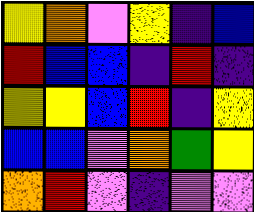[["yellow", "orange", "violet", "yellow", "indigo", "blue"], ["red", "blue", "blue", "indigo", "red", "indigo"], ["yellow", "yellow", "blue", "red", "indigo", "yellow"], ["blue", "blue", "violet", "orange", "green", "yellow"], ["orange", "red", "violet", "indigo", "violet", "violet"]]